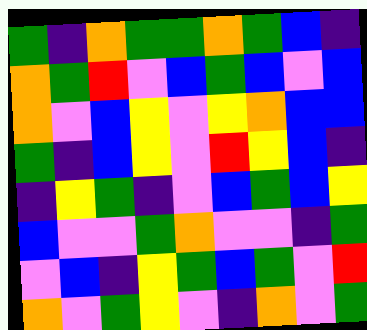[["green", "indigo", "orange", "green", "green", "orange", "green", "blue", "indigo"], ["orange", "green", "red", "violet", "blue", "green", "blue", "violet", "blue"], ["orange", "violet", "blue", "yellow", "violet", "yellow", "orange", "blue", "blue"], ["green", "indigo", "blue", "yellow", "violet", "red", "yellow", "blue", "indigo"], ["indigo", "yellow", "green", "indigo", "violet", "blue", "green", "blue", "yellow"], ["blue", "violet", "violet", "green", "orange", "violet", "violet", "indigo", "green"], ["violet", "blue", "indigo", "yellow", "green", "blue", "green", "violet", "red"], ["orange", "violet", "green", "yellow", "violet", "indigo", "orange", "violet", "green"]]